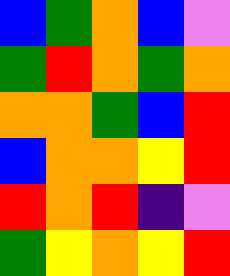[["blue", "green", "orange", "blue", "violet"], ["green", "red", "orange", "green", "orange"], ["orange", "orange", "green", "blue", "red"], ["blue", "orange", "orange", "yellow", "red"], ["red", "orange", "red", "indigo", "violet"], ["green", "yellow", "orange", "yellow", "red"]]